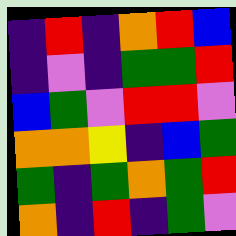[["indigo", "red", "indigo", "orange", "red", "blue"], ["indigo", "violet", "indigo", "green", "green", "red"], ["blue", "green", "violet", "red", "red", "violet"], ["orange", "orange", "yellow", "indigo", "blue", "green"], ["green", "indigo", "green", "orange", "green", "red"], ["orange", "indigo", "red", "indigo", "green", "violet"]]